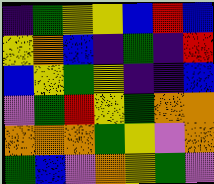[["indigo", "green", "yellow", "yellow", "blue", "red", "blue"], ["yellow", "orange", "blue", "indigo", "green", "indigo", "red"], ["blue", "yellow", "green", "yellow", "indigo", "indigo", "blue"], ["violet", "green", "red", "yellow", "green", "orange", "orange"], ["orange", "orange", "orange", "green", "yellow", "violet", "orange"], ["green", "blue", "violet", "orange", "yellow", "green", "violet"]]